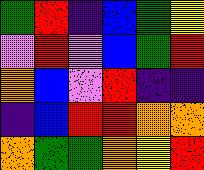[["green", "red", "indigo", "blue", "green", "yellow"], ["violet", "red", "violet", "blue", "green", "red"], ["orange", "blue", "violet", "red", "indigo", "indigo"], ["indigo", "blue", "red", "red", "orange", "orange"], ["orange", "green", "green", "orange", "yellow", "red"]]